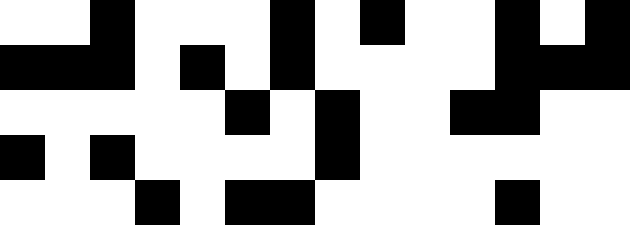[["white", "white", "black", "white", "white", "white", "black", "white", "black", "white", "white", "black", "white", "black"], ["black", "black", "black", "white", "black", "white", "black", "white", "white", "white", "white", "black", "black", "black"], ["white", "white", "white", "white", "white", "black", "white", "black", "white", "white", "black", "black", "white", "white"], ["black", "white", "black", "white", "white", "white", "white", "black", "white", "white", "white", "white", "white", "white"], ["white", "white", "white", "black", "white", "black", "black", "white", "white", "white", "white", "black", "white", "white"]]